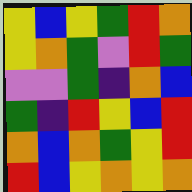[["yellow", "blue", "yellow", "green", "red", "orange"], ["yellow", "orange", "green", "violet", "red", "green"], ["violet", "violet", "green", "indigo", "orange", "blue"], ["green", "indigo", "red", "yellow", "blue", "red"], ["orange", "blue", "orange", "green", "yellow", "red"], ["red", "blue", "yellow", "orange", "yellow", "orange"]]